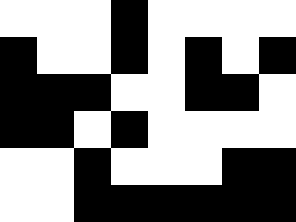[["white", "white", "white", "black", "white", "white", "white", "white"], ["black", "white", "white", "black", "white", "black", "white", "black"], ["black", "black", "black", "white", "white", "black", "black", "white"], ["black", "black", "white", "black", "white", "white", "white", "white"], ["white", "white", "black", "white", "white", "white", "black", "black"], ["white", "white", "black", "black", "black", "black", "black", "black"]]